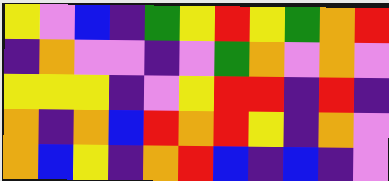[["yellow", "violet", "blue", "indigo", "green", "yellow", "red", "yellow", "green", "orange", "red"], ["indigo", "orange", "violet", "violet", "indigo", "violet", "green", "orange", "violet", "orange", "violet"], ["yellow", "yellow", "yellow", "indigo", "violet", "yellow", "red", "red", "indigo", "red", "indigo"], ["orange", "indigo", "orange", "blue", "red", "orange", "red", "yellow", "indigo", "orange", "violet"], ["orange", "blue", "yellow", "indigo", "orange", "red", "blue", "indigo", "blue", "indigo", "violet"]]